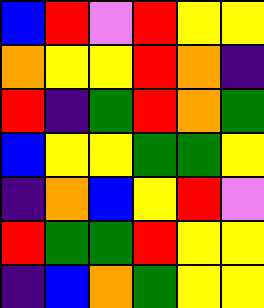[["blue", "red", "violet", "red", "yellow", "yellow"], ["orange", "yellow", "yellow", "red", "orange", "indigo"], ["red", "indigo", "green", "red", "orange", "green"], ["blue", "yellow", "yellow", "green", "green", "yellow"], ["indigo", "orange", "blue", "yellow", "red", "violet"], ["red", "green", "green", "red", "yellow", "yellow"], ["indigo", "blue", "orange", "green", "yellow", "yellow"]]